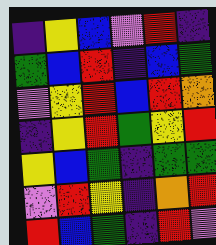[["indigo", "yellow", "blue", "violet", "red", "indigo"], ["green", "blue", "red", "indigo", "blue", "green"], ["violet", "yellow", "red", "blue", "red", "orange"], ["indigo", "yellow", "red", "green", "yellow", "red"], ["yellow", "blue", "green", "indigo", "green", "green"], ["violet", "red", "yellow", "indigo", "orange", "red"], ["red", "blue", "green", "indigo", "red", "violet"]]